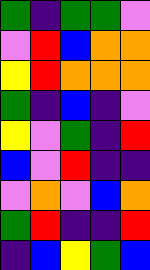[["green", "indigo", "green", "green", "violet"], ["violet", "red", "blue", "orange", "orange"], ["yellow", "red", "orange", "orange", "orange"], ["green", "indigo", "blue", "indigo", "violet"], ["yellow", "violet", "green", "indigo", "red"], ["blue", "violet", "red", "indigo", "indigo"], ["violet", "orange", "violet", "blue", "orange"], ["green", "red", "indigo", "indigo", "red"], ["indigo", "blue", "yellow", "green", "blue"]]